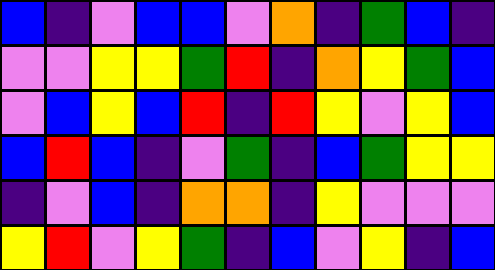[["blue", "indigo", "violet", "blue", "blue", "violet", "orange", "indigo", "green", "blue", "indigo"], ["violet", "violet", "yellow", "yellow", "green", "red", "indigo", "orange", "yellow", "green", "blue"], ["violet", "blue", "yellow", "blue", "red", "indigo", "red", "yellow", "violet", "yellow", "blue"], ["blue", "red", "blue", "indigo", "violet", "green", "indigo", "blue", "green", "yellow", "yellow"], ["indigo", "violet", "blue", "indigo", "orange", "orange", "indigo", "yellow", "violet", "violet", "violet"], ["yellow", "red", "violet", "yellow", "green", "indigo", "blue", "violet", "yellow", "indigo", "blue"]]